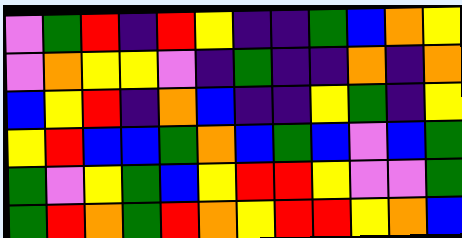[["violet", "green", "red", "indigo", "red", "yellow", "indigo", "indigo", "green", "blue", "orange", "yellow"], ["violet", "orange", "yellow", "yellow", "violet", "indigo", "green", "indigo", "indigo", "orange", "indigo", "orange"], ["blue", "yellow", "red", "indigo", "orange", "blue", "indigo", "indigo", "yellow", "green", "indigo", "yellow"], ["yellow", "red", "blue", "blue", "green", "orange", "blue", "green", "blue", "violet", "blue", "green"], ["green", "violet", "yellow", "green", "blue", "yellow", "red", "red", "yellow", "violet", "violet", "green"], ["green", "red", "orange", "green", "red", "orange", "yellow", "red", "red", "yellow", "orange", "blue"]]